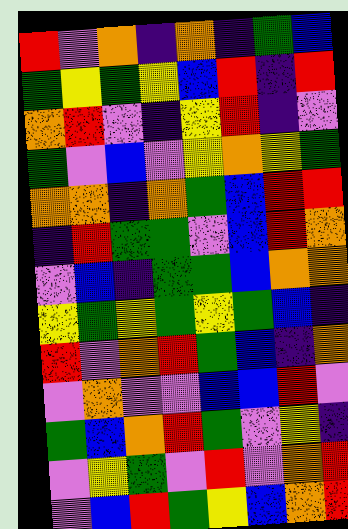[["red", "violet", "orange", "indigo", "orange", "indigo", "green", "blue"], ["green", "yellow", "green", "yellow", "blue", "red", "indigo", "red"], ["orange", "red", "violet", "indigo", "yellow", "red", "indigo", "violet"], ["green", "violet", "blue", "violet", "yellow", "orange", "yellow", "green"], ["orange", "orange", "indigo", "orange", "green", "blue", "red", "red"], ["indigo", "red", "green", "green", "violet", "blue", "red", "orange"], ["violet", "blue", "indigo", "green", "green", "blue", "orange", "orange"], ["yellow", "green", "yellow", "green", "yellow", "green", "blue", "indigo"], ["red", "violet", "orange", "red", "green", "blue", "indigo", "orange"], ["violet", "orange", "violet", "violet", "blue", "blue", "red", "violet"], ["green", "blue", "orange", "red", "green", "violet", "yellow", "indigo"], ["violet", "yellow", "green", "violet", "red", "violet", "orange", "red"], ["violet", "blue", "red", "green", "yellow", "blue", "orange", "red"]]